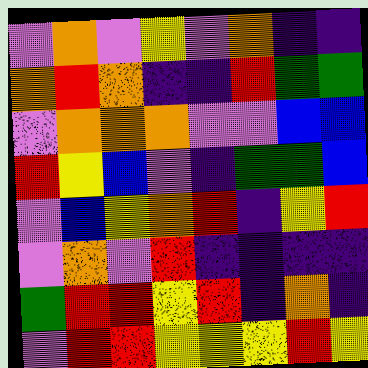[["violet", "orange", "violet", "yellow", "violet", "orange", "indigo", "indigo"], ["orange", "red", "orange", "indigo", "indigo", "red", "green", "green"], ["violet", "orange", "orange", "orange", "violet", "violet", "blue", "blue"], ["red", "yellow", "blue", "violet", "indigo", "green", "green", "blue"], ["violet", "blue", "yellow", "orange", "red", "indigo", "yellow", "red"], ["violet", "orange", "violet", "red", "indigo", "indigo", "indigo", "indigo"], ["green", "red", "red", "yellow", "red", "indigo", "orange", "indigo"], ["violet", "red", "red", "yellow", "yellow", "yellow", "red", "yellow"]]